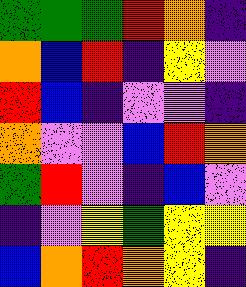[["green", "green", "green", "red", "orange", "indigo"], ["orange", "blue", "red", "indigo", "yellow", "violet"], ["red", "blue", "indigo", "violet", "violet", "indigo"], ["orange", "violet", "violet", "blue", "red", "orange"], ["green", "red", "violet", "indigo", "blue", "violet"], ["indigo", "violet", "yellow", "green", "yellow", "yellow"], ["blue", "orange", "red", "orange", "yellow", "indigo"]]